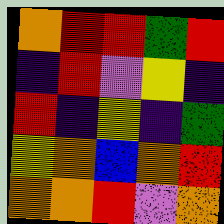[["orange", "red", "red", "green", "red"], ["indigo", "red", "violet", "yellow", "indigo"], ["red", "indigo", "yellow", "indigo", "green"], ["yellow", "orange", "blue", "orange", "red"], ["orange", "orange", "red", "violet", "orange"]]